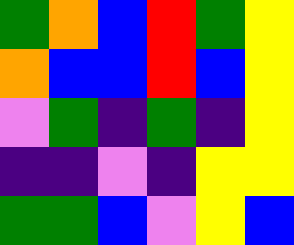[["green", "orange", "blue", "red", "green", "yellow"], ["orange", "blue", "blue", "red", "blue", "yellow"], ["violet", "green", "indigo", "green", "indigo", "yellow"], ["indigo", "indigo", "violet", "indigo", "yellow", "yellow"], ["green", "green", "blue", "violet", "yellow", "blue"]]